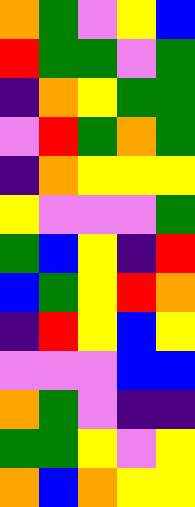[["orange", "green", "violet", "yellow", "blue"], ["red", "green", "green", "violet", "green"], ["indigo", "orange", "yellow", "green", "green"], ["violet", "red", "green", "orange", "green"], ["indigo", "orange", "yellow", "yellow", "yellow"], ["yellow", "violet", "violet", "violet", "green"], ["green", "blue", "yellow", "indigo", "red"], ["blue", "green", "yellow", "red", "orange"], ["indigo", "red", "yellow", "blue", "yellow"], ["violet", "violet", "violet", "blue", "blue"], ["orange", "green", "violet", "indigo", "indigo"], ["green", "green", "yellow", "violet", "yellow"], ["orange", "blue", "orange", "yellow", "yellow"]]